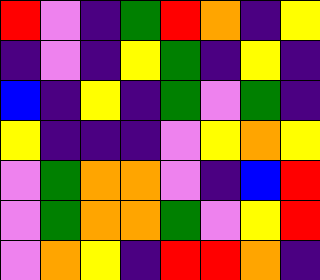[["red", "violet", "indigo", "green", "red", "orange", "indigo", "yellow"], ["indigo", "violet", "indigo", "yellow", "green", "indigo", "yellow", "indigo"], ["blue", "indigo", "yellow", "indigo", "green", "violet", "green", "indigo"], ["yellow", "indigo", "indigo", "indigo", "violet", "yellow", "orange", "yellow"], ["violet", "green", "orange", "orange", "violet", "indigo", "blue", "red"], ["violet", "green", "orange", "orange", "green", "violet", "yellow", "red"], ["violet", "orange", "yellow", "indigo", "red", "red", "orange", "indigo"]]